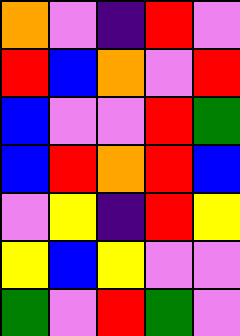[["orange", "violet", "indigo", "red", "violet"], ["red", "blue", "orange", "violet", "red"], ["blue", "violet", "violet", "red", "green"], ["blue", "red", "orange", "red", "blue"], ["violet", "yellow", "indigo", "red", "yellow"], ["yellow", "blue", "yellow", "violet", "violet"], ["green", "violet", "red", "green", "violet"]]